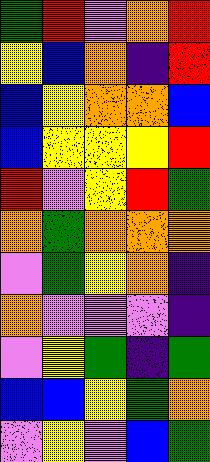[["green", "red", "violet", "orange", "red"], ["yellow", "blue", "orange", "indigo", "red"], ["blue", "yellow", "orange", "orange", "blue"], ["blue", "yellow", "yellow", "yellow", "red"], ["red", "violet", "yellow", "red", "green"], ["orange", "green", "orange", "orange", "orange"], ["violet", "green", "yellow", "orange", "indigo"], ["orange", "violet", "violet", "violet", "indigo"], ["violet", "yellow", "green", "indigo", "green"], ["blue", "blue", "yellow", "green", "orange"], ["violet", "yellow", "violet", "blue", "green"]]